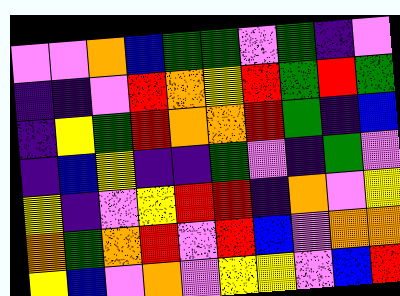[["violet", "violet", "orange", "blue", "green", "green", "violet", "green", "indigo", "violet"], ["indigo", "indigo", "violet", "red", "orange", "yellow", "red", "green", "red", "green"], ["indigo", "yellow", "green", "red", "orange", "orange", "red", "green", "indigo", "blue"], ["indigo", "blue", "yellow", "indigo", "indigo", "green", "violet", "indigo", "green", "violet"], ["yellow", "indigo", "violet", "yellow", "red", "red", "indigo", "orange", "violet", "yellow"], ["orange", "green", "orange", "red", "violet", "red", "blue", "violet", "orange", "orange"], ["yellow", "blue", "violet", "orange", "violet", "yellow", "yellow", "violet", "blue", "red"]]